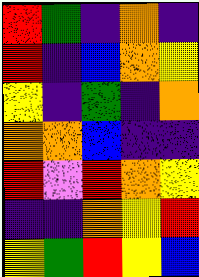[["red", "green", "indigo", "orange", "indigo"], ["red", "indigo", "blue", "orange", "yellow"], ["yellow", "indigo", "green", "indigo", "orange"], ["orange", "orange", "blue", "indigo", "indigo"], ["red", "violet", "red", "orange", "yellow"], ["indigo", "indigo", "orange", "yellow", "red"], ["yellow", "green", "red", "yellow", "blue"]]